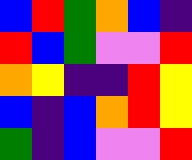[["blue", "red", "green", "orange", "blue", "indigo"], ["red", "blue", "green", "violet", "violet", "red"], ["orange", "yellow", "indigo", "indigo", "red", "yellow"], ["blue", "indigo", "blue", "orange", "red", "yellow"], ["green", "indigo", "blue", "violet", "violet", "red"]]